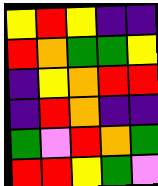[["yellow", "red", "yellow", "indigo", "indigo"], ["red", "orange", "green", "green", "yellow"], ["indigo", "yellow", "orange", "red", "red"], ["indigo", "red", "orange", "indigo", "indigo"], ["green", "violet", "red", "orange", "green"], ["red", "red", "yellow", "green", "violet"]]